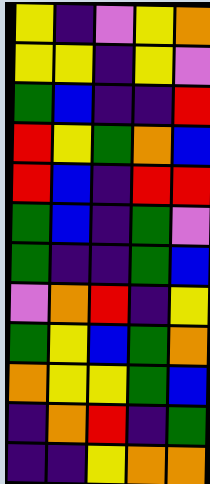[["yellow", "indigo", "violet", "yellow", "orange"], ["yellow", "yellow", "indigo", "yellow", "violet"], ["green", "blue", "indigo", "indigo", "red"], ["red", "yellow", "green", "orange", "blue"], ["red", "blue", "indigo", "red", "red"], ["green", "blue", "indigo", "green", "violet"], ["green", "indigo", "indigo", "green", "blue"], ["violet", "orange", "red", "indigo", "yellow"], ["green", "yellow", "blue", "green", "orange"], ["orange", "yellow", "yellow", "green", "blue"], ["indigo", "orange", "red", "indigo", "green"], ["indigo", "indigo", "yellow", "orange", "orange"]]